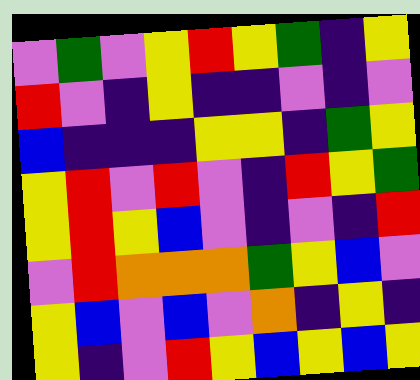[["violet", "green", "violet", "yellow", "red", "yellow", "green", "indigo", "yellow"], ["red", "violet", "indigo", "yellow", "indigo", "indigo", "violet", "indigo", "violet"], ["blue", "indigo", "indigo", "indigo", "yellow", "yellow", "indigo", "green", "yellow"], ["yellow", "red", "violet", "red", "violet", "indigo", "red", "yellow", "green"], ["yellow", "red", "yellow", "blue", "violet", "indigo", "violet", "indigo", "red"], ["violet", "red", "orange", "orange", "orange", "green", "yellow", "blue", "violet"], ["yellow", "blue", "violet", "blue", "violet", "orange", "indigo", "yellow", "indigo"], ["yellow", "indigo", "violet", "red", "yellow", "blue", "yellow", "blue", "yellow"]]